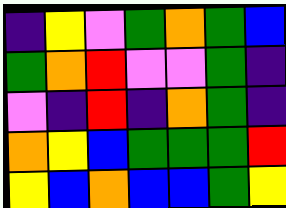[["indigo", "yellow", "violet", "green", "orange", "green", "blue"], ["green", "orange", "red", "violet", "violet", "green", "indigo"], ["violet", "indigo", "red", "indigo", "orange", "green", "indigo"], ["orange", "yellow", "blue", "green", "green", "green", "red"], ["yellow", "blue", "orange", "blue", "blue", "green", "yellow"]]